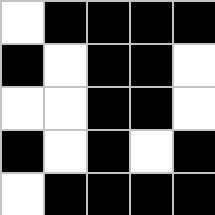[["white", "black", "black", "black", "black"], ["black", "white", "black", "black", "white"], ["white", "white", "black", "black", "white"], ["black", "white", "black", "white", "black"], ["white", "black", "black", "black", "black"]]